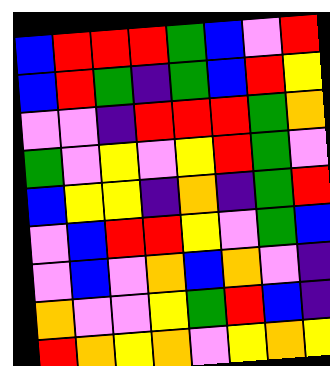[["blue", "red", "red", "red", "green", "blue", "violet", "red"], ["blue", "red", "green", "indigo", "green", "blue", "red", "yellow"], ["violet", "violet", "indigo", "red", "red", "red", "green", "orange"], ["green", "violet", "yellow", "violet", "yellow", "red", "green", "violet"], ["blue", "yellow", "yellow", "indigo", "orange", "indigo", "green", "red"], ["violet", "blue", "red", "red", "yellow", "violet", "green", "blue"], ["violet", "blue", "violet", "orange", "blue", "orange", "violet", "indigo"], ["orange", "violet", "violet", "yellow", "green", "red", "blue", "indigo"], ["red", "orange", "yellow", "orange", "violet", "yellow", "orange", "yellow"]]